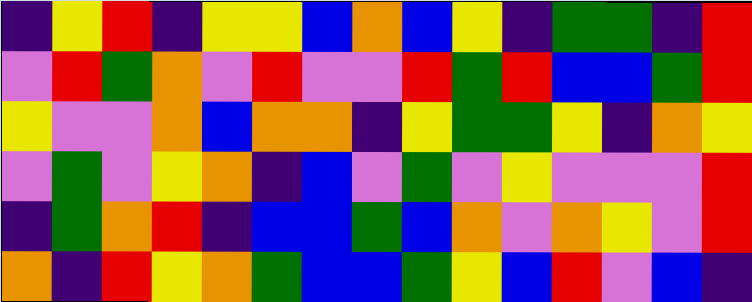[["indigo", "yellow", "red", "indigo", "yellow", "yellow", "blue", "orange", "blue", "yellow", "indigo", "green", "green", "indigo", "red"], ["violet", "red", "green", "orange", "violet", "red", "violet", "violet", "red", "green", "red", "blue", "blue", "green", "red"], ["yellow", "violet", "violet", "orange", "blue", "orange", "orange", "indigo", "yellow", "green", "green", "yellow", "indigo", "orange", "yellow"], ["violet", "green", "violet", "yellow", "orange", "indigo", "blue", "violet", "green", "violet", "yellow", "violet", "violet", "violet", "red"], ["indigo", "green", "orange", "red", "indigo", "blue", "blue", "green", "blue", "orange", "violet", "orange", "yellow", "violet", "red"], ["orange", "indigo", "red", "yellow", "orange", "green", "blue", "blue", "green", "yellow", "blue", "red", "violet", "blue", "indigo"]]